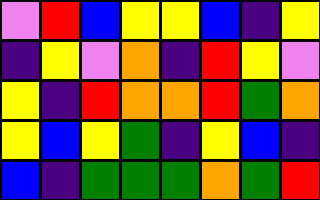[["violet", "red", "blue", "yellow", "yellow", "blue", "indigo", "yellow"], ["indigo", "yellow", "violet", "orange", "indigo", "red", "yellow", "violet"], ["yellow", "indigo", "red", "orange", "orange", "red", "green", "orange"], ["yellow", "blue", "yellow", "green", "indigo", "yellow", "blue", "indigo"], ["blue", "indigo", "green", "green", "green", "orange", "green", "red"]]